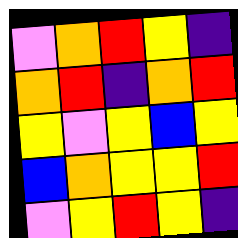[["violet", "orange", "red", "yellow", "indigo"], ["orange", "red", "indigo", "orange", "red"], ["yellow", "violet", "yellow", "blue", "yellow"], ["blue", "orange", "yellow", "yellow", "red"], ["violet", "yellow", "red", "yellow", "indigo"]]